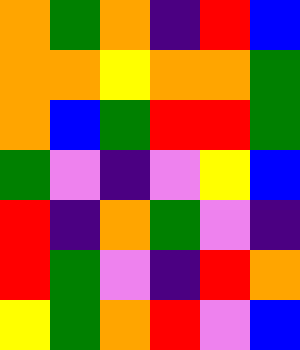[["orange", "green", "orange", "indigo", "red", "blue"], ["orange", "orange", "yellow", "orange", "orange", "green"], ["orange", "blue", "green", "red", "red", "green"], ["green", "violet", "indigo", "violet", "yellow", "blue"], ["red", "indigo", "orange", "green", "violet", "indigo"], ["red", "green", "violet", "indigo", "red", "orange"], ["yellow", "green", "orange", "red", "violet", "blue"]]